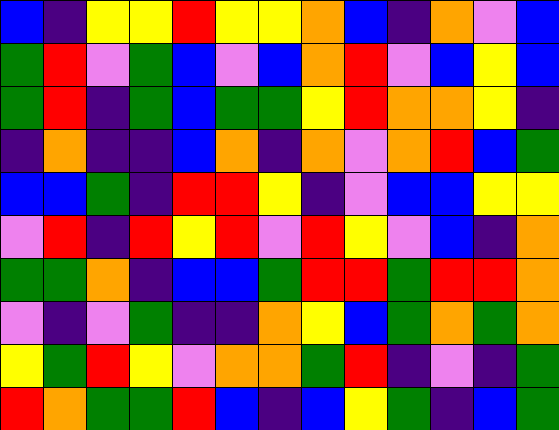[["blue", "indigo", "yellow", "yellow", "red", "yellow", "yellow", "orange", "blue", "indigo", "orange", "violet", "blue"], ["green", "red", "violet", "green", "blue", "violet", "blue", "orange", "red", "violet", "blue", "yellow", "blue"], ["green", "red", "indigo", "green", "blue", "green", "green", "yellow", "red", "orange", "orange", "yellow", "indigo"], ["indigo", "orange", "indigo", "indigo", "blue", "orange", "indigo", "orange", "violet", "orange", "red", "blue", "green"], ["blue", "blue", "green", "indigo", "red", "red", "yellow", "indigo", "violet", "blue", "blue", "yellow", "yellow"], ["violet", "red", "indigo", "red", "yellow", "red", "violet", "red", "yellow", "violet", "blue", "indigo", "orange"], ["green", "green", "orange", "indigo", "blue", "blue", "green", "red", "red", "green", "red", "red", "orange"], ["violet", "indigo", "violet", "green", "indigo", "indigo", "orange", "yellow", "blue", "green", "orange", "green", "orange"], ["yellow", "green", "red", "yellow", "violet", "orange", "orange", "green", "red", "indigo", "violet", "indigo", "green"], ["red", "orange", "green", "green", "red", "blue", "indigo", "blue", "yellow", "green", "indigo", "blue", "green"]]